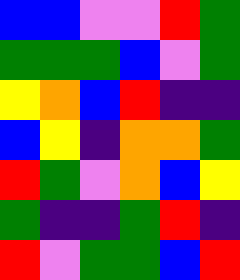[["blue", "blue", "violet", "violet", "red", "green"], ["green", "green", "green", "blue", "violet", "green"], ["yellow", "orange", "blue", "red", "indigo", "indigo"], ["blue", "yellow", "indigo", "orange", "orange", "green"], ["red", "green", "violet", "orange", "blue", "yellow"], ["green", "indigo", "indigo", "green", "red", "indigo"], ["red", "violet", "green", "green", "blue", "red"]]